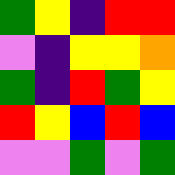[["green", "yellow", "indigo", "red", "red"], ["violet", "indigo", "yellow", "yellow", "orange"], ["green", "indigo", "red", "green", "yellow"], ["red", "yellow", "blue", "red", "blue"], ["violet", "violet", "green", "violet", "green"]]